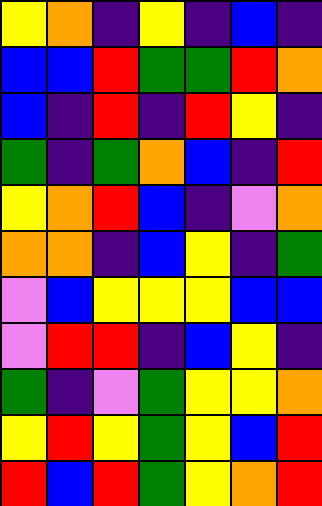[["yellow", "orange", "indigo", "yellow", "indigo", "blue", "indigo"], ["blue", "blue", "red", "green", "green", "red", "orange"], ["blue", "indigo", "red", "indigo", "red", "yellow", "indigo"], ["green", "indigo", "green", "orange", "blue", "indigo", "red"], ["yellow", "orange", "red", "blue", "indigo", "violet", "orange"], ["orange", "orange", "indigo", "blue", "yellow", "indigo", "green"], ["violet", "blue", "yellow", "yellow", "yellow", "blue", "blue"], ["violet", "red", "red", "indigo", "blue", "yellow", "indigo"], ["green", "indigo", "violet", "green", "yellow", "yellow", "orange"], ["yellow", "red", "yellow", "green", "yellow", "blue", "red"], ["red", "blue", "red", "green", "yellow", "orange", "red"]]